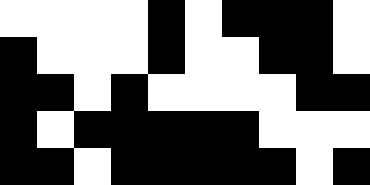[["white", "white", "white", "white", "black", "white", "black", "black", "black", "white"], ["black", "white", "white", "white", "black", "white", "white", "black", "black", "white"], ["black", "black", "white", "black", "white", "white", "white", "white", "black", "black"], ["black", "white", "black", "black", "black", "black", "black", "white", "white", "white"], ["black", "black", "white", "black", "black", "black", "black", "black", "white", "black"]]